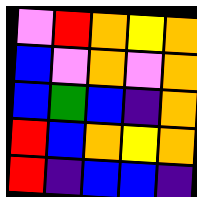[["violet", "red", "orange", "yellow", "orange"], ["blue", "violet", "orange", "violet", "orange"], ["blue", "green", "blue", "indigo", "orange"], ["red", "blue", "orange", "yellow", "orange"], ["red", "indigo", "blue", "blue", "indigo"]]